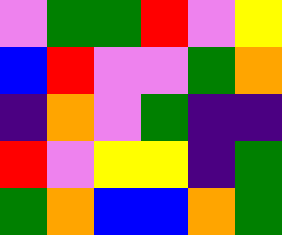[["violet", "green", "green", "red", "violet", "yellow"], ["blue", "red", "violet", "violet", "green", "orange"], ["indigo", "orange", "violet", "green", "indigo", "indigo"], ["red", "violet", "yellow", "yellow", "indigo", "green"], ["green", "orange", "blue", "blue", "orange", "green"]]